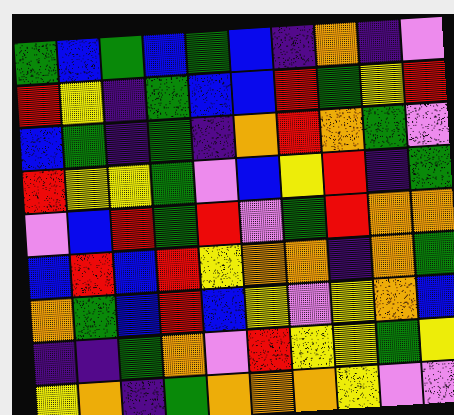[["green", "blue", "green", "blue", "green", "blue", "indigo", "orange", "indigo", "violet"], ["red", "yellow", "indigo", "green", "blue", "blue", "red", "green", "yellow", "red"], ["blue", "green", "indigo", "green", "indigo", "orange", "red", "orange", "green", "violet"], ["red", "yellow", "yellow", "green", "violet", "blue", "yellow", "red", "indigo", "green"], ["violet", "blue", "red", "green", "red", "violet", "green", "red", "orange", "orange"], ["blue", "red", "blue", "red", "yellow", "orange", "orange", "indigo", "orange", "green"], ["orange", "green", "blue", "red", "blue", "yellow", "violet", "yellow", "orange", "blue"], ["indigo", "indigo", "green", "orange", "violet", "red", "yellow", "yellow", "green", "yellow"], ["yellow", "orange", "indigo", "green", "orange", "orange", "orange", "yellow", "violet", "violet"]]